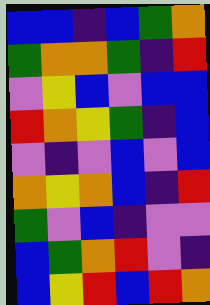[["blue", "blue", "indigo", "blue", "green", "orange"], ["green", "orange", "orange", "green", "indigo", "red"], ["violet", "yellow", "blue", "violet", "blue", "blue"], ["red", "orange", "yellow", "green", "indigo", "blue"], ["violet", "indigo", "violet", "blue", "violet", "blue"], ["orange", "yellow", "orange", "blue", "indigo", "red"], ["green", "violet", "blue", "indigo", "violet", "violet"], ["blue", "green", "orange", "red", "violet", "indigo"], ["blue", "yellow", "red", "blue", "red", "orange"]]